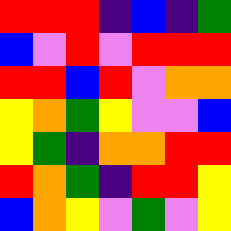[["red", "red", "red", "indigo", "blue", "indigo", "green"], ["blue", "violet", "red", "violet", "red", "red", "red"], ["red", "red", "blue", "red", "violet", "orange", "orange"], ["yellow", "orange", "green", "yellow", "violet", "violet", "blue"], ["yellow", "green", "indigo", "orange", "orange", "red", "red"], ["red", "orange", "green", "indigo", "red", "red", "yellow"], ["blue", "orange", "yellow", "violet", "green", "violet", "yellow"]]